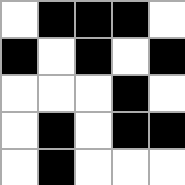[["white", "black", "black", "black", "white"], ["black", "white", "black", "white", "black"], ["white", "white", "white", "black", "white"], ["white", "black", "white", "black", "black"], ["white", "black", "white", "white", "white"]]